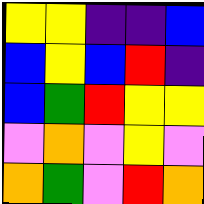[["yellow", "yellow", "indigo", "indigo", "blue"], ["blue", "yellow", "blue", "red", "indigo"], ["blue", "green", "red", "yellow", "yellow"], ["violet", "orange", "violet", "yellow", "violet"], ["orange", "green", "violet", "red", "orange"]]